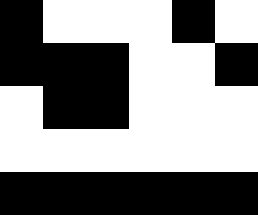[["black", "white", "white", "white", "black", "white"], ["black", "black", "black", "white", "white", "black"], ["white", "black", "black", "white", "white", "white"], ["white", "white", "white", "white", "white", "white"], ["black", "black", "black", "black", "black", "black"]]